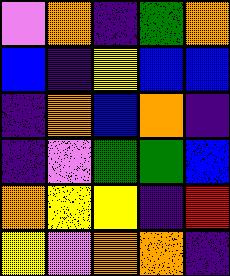[["violet", "orange", "indigo", "green", "orange"], ["blue", "indigo", "yellow", "blue", "blue"], ["indigo", "orange", "blue", "orange", "indigo"], ["indigo", "violet", "green", "green", "blue"], ["orange", "yellow", "yellow", "indigo", "red"], ["yellow", "violet", "orange", "orange", "indigo"]]